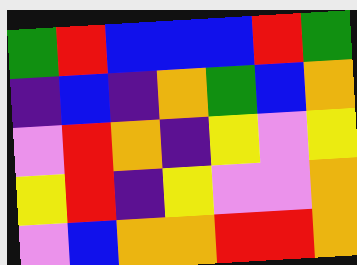[["green", "red", "blue", "blue", "blue", "red", "green"], ["indigo", "blue", "indigo", "orange", "green", "blue", "orange"], ["violet", "red", "orange", "indigo", "yellow", "violet", "yellow"], ["yellow", "red", "indigo", "yellow", "violet", "violet", "orange"], ["violet", "blue", "orange", "orange", "red", "red", "orange"]]